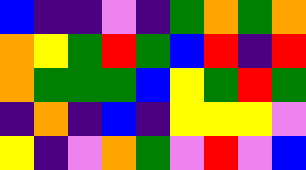[["blue", "indigo", "indigo", "violet", "indigo", "green", "orange", "green", "orange"], ["orange", "yellow", "green", "red", "green", "blue", "red", "indigo", "red"], ["orange", "green", "green", "green", "blue", "yellow", "green", "red", "green"], ["indigo", "orange", "indigo", "blue", "indigo", "yellow", "yellow", "yellow", "violet"], ["yellow", "indigo", "violet", "orange", "green", "violet", "red", "violet", "blue"]]